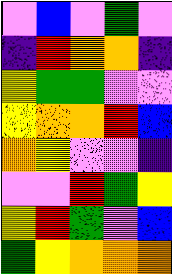[["violet", "blue", "violet", "green", "violet"], ["indigo", "red", "orange", "orange", "indigo"], ["yellow", "green", "green", "violet", "violet"], ["yellow", "orange", "orange", "red", "blue"], ["orange", "yellow", "violet", "violet", "indigo"], ["violet", "violet", "red", "green", "yellow"], ["yellow", "red", "green", "violet", "blue"], ["green", "yellow", "orange", "orange", "orange"]]